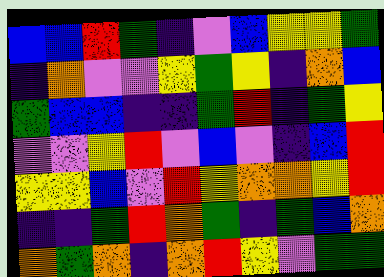[["blue", "blue", "red", "green", "indigo", "violet", "blue", "yellow", "yellow", "green"], ["indigo", "orange", "violet", "violet", "yellow", "green", "yellow", "indigo", "orange", "blue"], ["green", "blue", "blue", "indigo", "indigo", "green", "red", "indigo", "green", "yellow"], ["violet", "violet", "yellow", "red", "violet", "blue", "violet", "indigo", "blue", "red"], ["yellow", "yellow", "blue", "violet", "red", "yellow", "orange", "orange", "yellow", "red"], ["indigo", "indigo", "green", "red", "orange", "green", "indigo", "green", "blue", "orange"], ["orange", "green", "orange", "indigo", "orange", "red", "yellow", "violet", "green", "green"]]